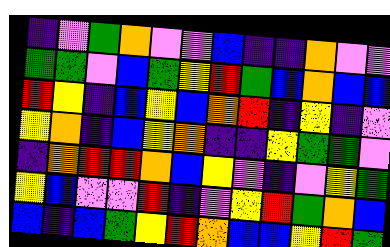[["indigo", "violet", "green", "orange", "violet", "violet", "blue", "indigo", "indigo", "orange", "violet", "violet"], ["green", "green", "violet", "blue", "green", "yellow", "red", "green", "blue", "orange", "blue", "blue"], ["red", "yellow", "indigo", "blue", "yellow", "blue", "orange", "red", "indigo", "yellow", "indigo", "violet"], ["yellow", "orange", "indigo", "blue", "yellow", "orange", "indigo", "indigo", "yellow", "green", "green", "violet"], ["indigo", "orange", "red", "red", "orange", "blue", "yellow", "violet", "indigo", "violet", "yellow", "green"], ["yellow", "blue", "violet", "violet", "red", "indigo", "violet", "yellow", "red", "green", "orange", "blue"], ["blue", "indigo", "blue", "green", "yellow", "red", "orange", "blue", "blue", "yellow", "red", "green"]]